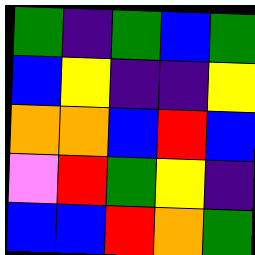[["green", "indigo", "green", "blue", "green"], ["blue", "yellow", "indigo", "indigo", "yellow"], ["orange", "orange", "blue", "red", "blue"], ["violet", "red", "green", "yellow", "indigo"], ["blue", "blue", "red", "orange", "green"]]